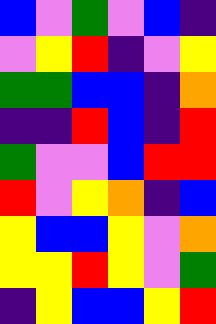[["blue", "violet", "green", "violet", "blue", "indigo"], ["violet", "yellow", "red", "indigo", "violet", "yellow"], ["green", "green", "blue", "blue", "indigo", "orange"], ["indigo", "indigo", "red", "blue", "indigo", "red"], ["green", "violet", "violet", "blue", "red", "red"], ["red", "violet", "yellow", "orange", "indigo", "blue"], ["yellow", "blue", "blue", "yellow", "violet", "orange"], ["yellow", "yellow", "red", "yellow", "violet", "green"], ["indigo", "yellow", "blue", "blue", "yellow", "red"]]